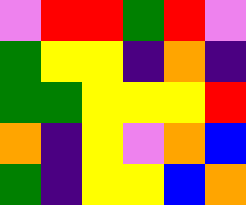[["violet", "red", "red", "green", "red", "violet"], ["green", "yellow", "yellow", "indigo", "orange", "indigo"], ["green", "green", "yellow", "yellow", "yellow", "red"], ["orange", "indigo", "yellow", "violet", "orange", "blue"], ["green", "indigo", "yellow", "yellow", "blue", "orange"]]